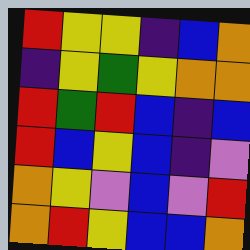[["red", "yellow", "yellow", "indigo", "blue", "orange"], ["indigo", "yellow", "green", "yellow", "orange", "orange"], ["red", "green", "red", "blue", "indigo", "blue"], ["red", "blue", "yellow", "blue", "indigo", "violet"], ["orange", "yellow", "violet", "blue", "violet", "red"], ["orange", "red", "yellow", "blue", "blue", "orange"]]